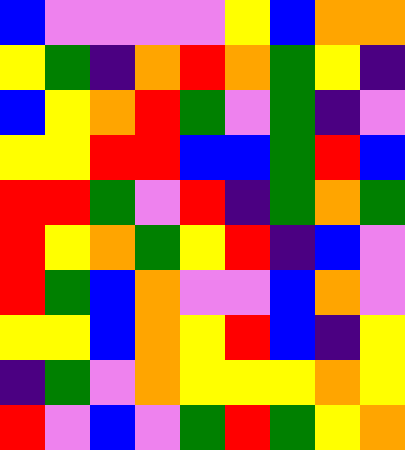[["blue", "violet", "violet", "violet", "violet", "yellow", "blue", "orange", "orange"], ["yellow", "green", "indigo", "orange", "red", "orange", "green", "yellow", "indigo"], ["blue", "yellow", "orange", "red", "green", "violet", "green", "indigo", "violet"], ["yellow", "yellow", "red", "red", "blue", "blue", "green", "red", "blue"], ["red", "red", "green", "violet", "red", "indigo", "green", "orange", "green"], ["red", "yellow", "orange", "green", "yellow", "red", "indigo", "blue", "violet"], ["red", "green", "blue", "orange", "violet", "violet", "blue", "orange", "violet"], ["yellow", "yellow", "blue", "orange", "yellow", "red", "blue", "indigo", "yellow"], ["indigo", "green", "violet", "orange", "yellow", "yellow", "yellow", "orange", "yellow"], ["red", "violet", "blue", "violet", "green", "red", "green", "yellow", "orange"]]